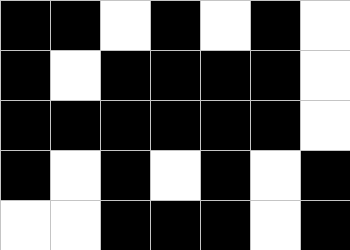[["black", "black", "white", "black", "white", "black", "white"], ["black", "white", "black", "black", "black", "black", "white"], ["black", "black", "black", "black", "black", "black", "white"], ["black", "white", "black", "white", "black", "white", "black"], ["white", "white", "black", "black", "black", "white", "black"]]